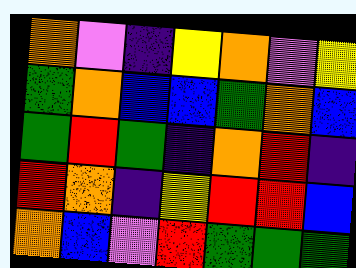[["orange", "violet", "indigo", "yellow", "orange", "violet", "yellow"], ["green", "orange", "blue", "blue", "green", "orange", "blue"], ["green", "red", "green", "indigo", "orange", "red", "indigo"], ["red", "orange", "indigo", "yellow", "red", "red", "blue"], ["orange", "blue", "violet", "red", "green", "green", "green"]]